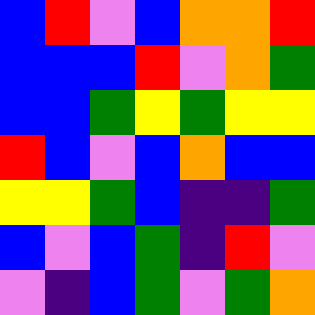[["blue", "red", "violet", "blue", "orange", "orange", "red"], ["blue", "blue", "blue", "red", "violet", "orange", "green"], ["blue", "blue", "green", "yellow", "green", "yellow", "yellow"], ["red", "blue", "violet", "blue", "orange", "blue", "blue"], ["yellow", "yellow", "green", "blue", "indigo", "indigo", "green"], ["blue", "violet", "blue", "green", "indigo", "red", "violet"], ["violet", "indigo", "blue", "green", "violet", "green", "orange"]]